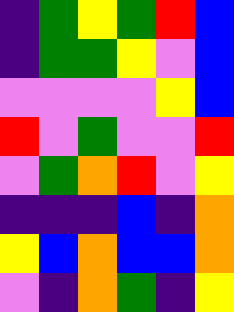[["indigo", "green", "yellow", "green", "red", "blue"], ["indigo", "green", "green", "yellow", "violet", "blue"], ["violet", "violet", "violet", "violet", "yellow", "blue"], ["red", "violet", "green", "violet", "violet", "red"], ["violet", "green", "orange", "red", "violet", "yellow"], ["indigo", "indigo", "indigo", "blue", "indigo", "orange"], ["yellow", "blue", "orange", "blue", "blue", "orange"], ["violet", "indigo", "orange", "green", "indigo", "yellow"]]